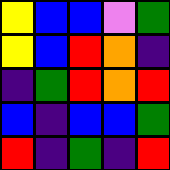[["yellow", "blue", "blue", "violet", "green"], ["yellow", "blue", "red", "orange", "indigo"], ["indigo", "green", "red", "orange", "red"], ["blue", "indigo", "blue", "blue", "green"], ["red", "indigo", "green", "indigo", "red"]]